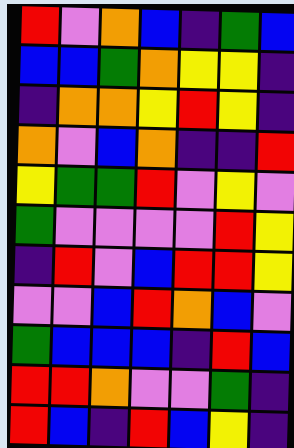[["red", "violet", "orange", "blue", "indigo", "green", "blue"], ["blue", "blue", "green", "orange", "yellow", "yellow", "indigo"], ["indigo", "orange", "orange", "yellow", "red", "yellow", "indigo"], ["orange", "violet", "blue", "orange", "indigo", "indigo", "red"], ["yellow", "green", "green", "red", "violet", "yellow", "violet"], ["green", "violet", "violet", "violet", "violet", "red", "yellow"], ["indigo", "red", "violet", "blue", "red", "red", "yellow"], ["violet", "violet", "blue", "red", "orange", "blue", "violet"], ["green", "blue", "blue", "blue", "indigo", "red", "blue"], ["red", "red", "orange", "violet", "violet", "green", "indigo"], ["red", "blue", "indigo", "red", "blue", "yellow", "indigo"]]